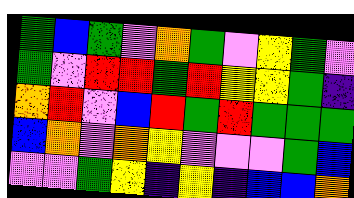[["green", "blue", "green", "violet", "orange", "green", "violet", "yellow", "green", "violet"], ["green", "violet", "red", "red", "green", "red", "yellow", "yellow", "green", "indigo"], ["orange", "red", "violet", "blue", "red", "green", "red", "green", "green", "green"], ["blue", "orange", "violet", "orange", "yellow", "violet", "violet", "violet", "green", "blue"], ["violet", "violet", "green", "yellow", "indigo", "yellow", "indigo", "blue", "blue", "orange"]]